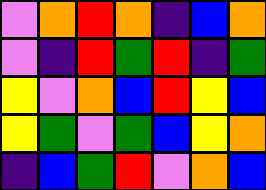[["violet", "orange", "red", "orange", "indigo", "blue", "orange"], ["violet", "indigo", "red", "green", "red", "indigo", "green"], ["yellow", "violet", "orange", "blue", "red", "yellow", "blue"], ["yellow", "green", "violet", "green", "blue", "yellow", "orange"], ["indigo", "blue", "green", "red", "violet", "orange", "blue"]]